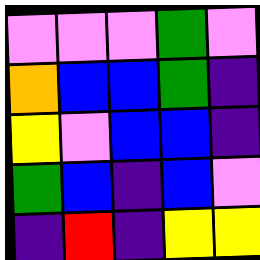[["violet", "violet", "violet", "green", "violet"], ["orange", "blue", "blue", "green", "indigo"], ["yellow", "violet", "blue", "blue", "indigo"], ["green", "blue", "indigo", "blue", "violet"], ["indigo", "red", "indigo", "yellow", "yellow"]]